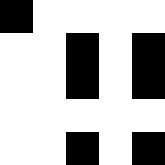[["black", "white", "white", "white", "white"], ["white", "white", "black", "white", "black"], ["white", "white", "black", "white", "black"], ["white", "white", "white", "white", "white"], ["white", "white", "black", "white", "black"]]